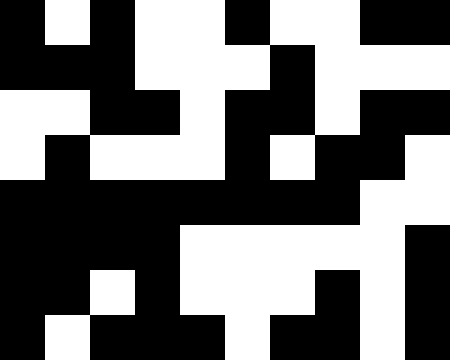[["black", "white", "black", "white", "white", "black", "white", "white", "black", "black"], ["black", "black", "black", "white", "white", "white", "black", "white", "white", "white"], ["white", "white", "black", "black", "white", "black", "black", "white", "black", "black"], ["white", "black", "white", "white", "white", "black", "white", "black", "black", "white"], ["black", "black", "black", "black", "black", "black", "black", "black", "white", "white"], ["black", "black", "black", "black", "white", "white", "white", "white", "white", "black"], ["black", "black", "white", "black", "white", "white", "white", "black", "white", "black"], ["black", "white", "black", "black", "black", "white", "black", "black", "white", "black"]]